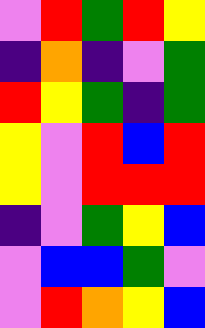[["violet", "red", "green", "red", "yellow"], ["indigo", "orange", "indigo", "violet", "green"], ["red", "yellow", "green", "indigo", "green"], ["yellow", "violet", "red", "blue", "red"], ["yellow", "violet", "red", "red", "red"], ["indigo", "violet", "green", "yellow", "blue"], ["violet", "blue", "blue", "green", "violet"], ["violet", "red", "orange", "yellow", "blue"]]